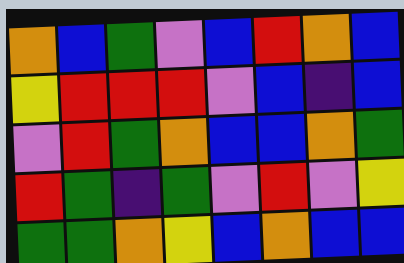[["orange", "blue", "green", "violet", "blue", "red", "orange", "blue"], ["yellow", "red", "red", "red", "violet", "blue", "indigo", "blue"], ["violet", "red", "green", "orange", "blue", "blue", "orange", "green"], ["red", "green", "indigo", "green", "violet", "red", "violet", "yellow"], ["green", "green", "orange", "yellow", "blue", "orange", "blue", "blue"]]